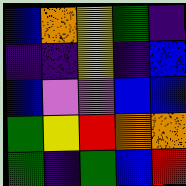[["blue", "orange", "yellow", "green", "indigo"], ["indigo", "indigo", "yellow", "indigo", "blue"], ["blue", "violet", "violet", "blue", "blue"], ["green", "yellow", "red", "orange", "orange"], ["green", "indigo", "green", "blue", "red"]]